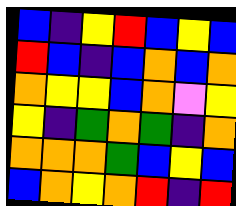[["blue", "indigo", "yellow", "red", "blue", "yellow", "blue"], ["red", "blue", "indigo", "blue", "orange", "blue", "orange"], ["orange", "yellow", "yellow", "blue", "orange", "violet", "yellow"], ["yellow", "indigo", "green", "orange", "green", "indigo", "orange"], ["orange", "orange", "orange", "green", "blue", "yellow", "blue"], ["blue", "orange", "yellow", "orange", "red", "indigo", "red"]]